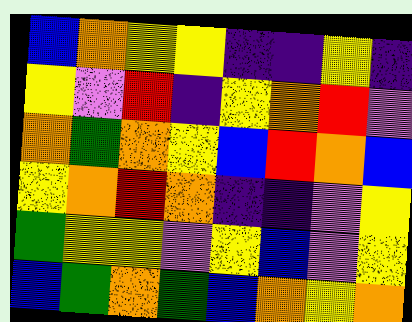[["blue", "orange", "yellow", "yellow", "indigo", "indigo", "yellow", "indigo"], ["yellow", "violet", "red", "indigo", "yellow", "orange", "red", "violet"], ["orange", "green", "orange", "yellow", "blue", "red", "orange", "blue"], ["yellow", "orange", "red", "orange", "indigo", "indigo", "violet", "yellow"], ["green", "yellow", "yellow", "violet", "yellow", "blue", "violet", "yellow"], ["blue", "green", "orange", "green", "blue", "orange", "yellow", "orange"]]